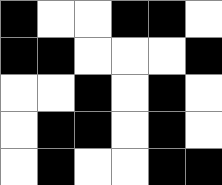[["black", "white", "white", "black", "black", "white"], ["black", "black", "white", "white", "white", "black"], ["white", "white", "black", "white", "black", "white"], ["white", "black", "black", "white", "black", "white"], ["white", "black", "white", "white", "black", "black"]]